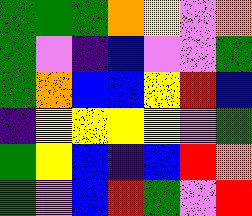[["green", "green", "green", "orange", "yellow", "violet", "orange"], ["green", "violet", "indigo", "blue", "violet", "violet", "green"], ["green", "orange", "blue", "blue", "yellow", "red", "blue"], ["indigo", "yellow", "yellow", "yellow", "yellow", "violet", "green"], ["green", "yellow", "blue", "indigo", "blue", "red", "orange"], ["green", "violet", "blue", "red", "green", "violet", "red"]]